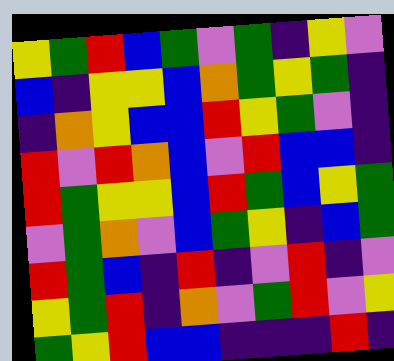[["yellow", "green", "red", "blue", "green", "violet", "green", "indigo", "yellow", "violet"], ["blue", "indigo", "yellow", "yellow", "blue", "orange", "green", "yellow", "green", "indigo"], ["indigo", "orange", "yellow", "blue", "blue", "red", "yellow", "green", "violet", "indigo"], ["red", "violet", "red", "orange", "blue", "violet", "red", "blue", "blue", "indigo"], ["red", "green", "yellow", "yellow", "blue", "red", "green", "blue", "yellow", "green"], ["violet", "green", "orange", "violet", "blue", "green", "yellow", "indigo", "blue", "green"], ["red", "green", "blue", "indigo", "red", "indigo", "violet", "red", "indigo", "violet"], ["yellow", "green", "red", "indigo", "orange", "violet", "green", "red", "violet", "yellow"], ["green", "yellow", "red", "blue", "blue", "indigo", "indigo", "indigo", "red", "indigo"]]